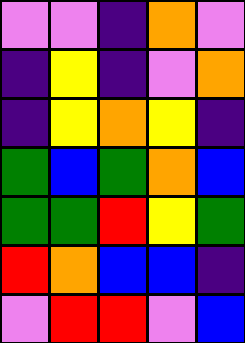[["violet", "violet", "indigo", "orange", "violet"], ["indigo", "yellow", "indigo", "violet", "orange"], ["indigo", "yellow", "orange", "yellow", "indigo"], ["green", "blue", "green", "orange", "blue"], ["green", "green", "red", "yellow", "green"], ["red", "orange", "blue", "blue", "indigo"], ["violet", "red", "red", "violet", "blue"]]